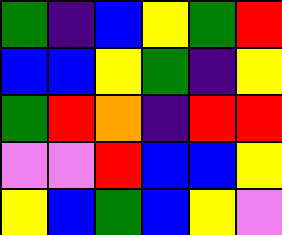[["green", "indigo", "blue", "yellow", "green", "red"], ["blue", "blue", "yellow", "green", "indigo", "yellow"], ["green", "red", "orange", "indigo", "red", "red"], ["violet", "violet", "red", "blue", "blue", "yellow"], ["yellow", "blue", "green", "blue", "yellow", "violet"]]